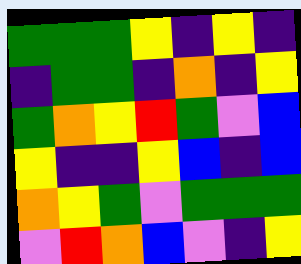[["green", "green", "green", "yellow", "indigo", "yellow", "indigo"], ["indigo", "green", "green", "indigo", "orange", "indigo", "yellow"], ["green", "orange", "yellow", "red", "green", "violet", "blue"], ["yellow", "indigo", "indigo", "yellow", "blue", "indigo", "blue"], ["orange", "yellow", "green", "violet", "green", "green", "green"], ["violet", "red", "orange", "blue", "violet", "indigo", "yellow"]]